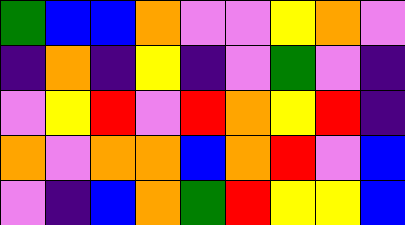[["green", "blue", "blue", "orange", "violet", "violet", "yellow", "orange", "violet"], ["indigo", "orange", "indigo", "yellow", "indigo", "violet", "green", "violet", "indigo"], ["violet", "yellow", "red", "violet", "red", "orange", "yellow", "red", "indigo"], ["orange", "violet", "orange", "orange", "blue", "orange", "red", "violet", "blue"], ["violet", "indigo", "blue", "orange", "green", "red", "yellow", "yellow", "blue"]]